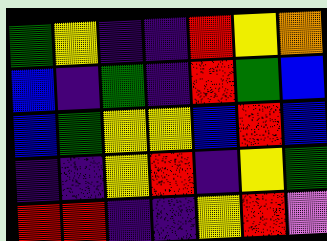[["green", "yellow", "indigo", "indigo", "red", "yellow", "orange"], ["blue", "indigo", "green", "indigo", "red", "green", "blue"], ["blue", "green", "yellow", "yellow", "blue", "red", "blue"], ["indigo", "indigo", "yellow", "red", "indigo", "yellow", "green"], ["red", "red", "indigo", "indigo", "yellow", "red", "violet"]]